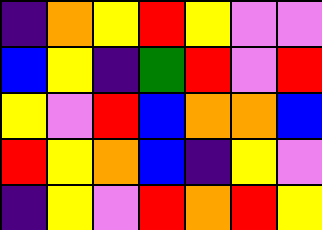[["indigo", "orange", "yellow", "red", "yellow", "violet", "violet"], ["blue", "yellow", "indigo", "green", "red", "violet", "red"], ["yellow", "violet", "red", "blue", "orange", "orange", "blue"], ["red", "yellow", "orange", "blue", "indigo", "yellow", "violet"], ["indigo", "yellow", "violet", "red", "orange", "red", "yellow"]]